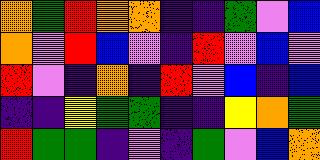[["orange", "green", "red", "orange", "orange", "indigo", "indigo", "green", "violet", "blue"], ["orange", "violet", "red", "blue", "violet", "indigo", "red", "violet", "blue", "violet"], ["red", "violet", "indigo", "orange", "indigo", "red", "violet", "blue", "indigo", "blue"], ["indigo", "indigo", "yellow", "green", "green", "indigo", "indigo", "yellow", "orange", "green"], ["red", "green", "green", "indigo", "violet", "indigo", "green", "violet", "blue", "orange"]]